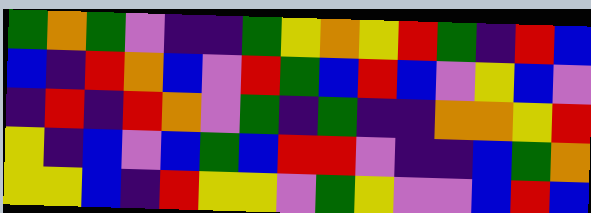[["green", "orange", "green", "violet", "indigo", "indigo", "green", "yellow", "orange", "yellow", "red", "green", "indigo", "red", "blue"], ["blue", "indigo", "red", "orange", "blue", "violet", "red", "green", "blue", "red", "blue", "violet", "yellow", "blue", "violet"], ["indigo", "red", "indigo", "red", "orange", "violet", "green", "indigo", "green", "indigo", "indigo", "orange", "orange", "yellow", "red"], ["yellow", "indigo", "blue", "violet", "blue", "green", "blue", "red", "red", "violet", "indigo", "indigo", "blue", "green", "orange"], ["yellow", "yellow", "blue", "indigo", "red", "yellow", "yellow", "violet", "green", "yellow", "violet", "violet", "blue", "red", "blue"]]